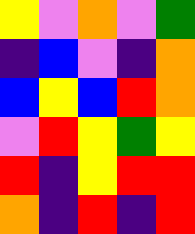[["yellow", "violet", "orange", "violet", "green"], ["indigo", "blue", "violet", "indigo", "orange"], ["blue", "yellow", "blue", "red", "orange"], ["violet", "red", "yellow", "green", "yellow"], ["red", "indigo", "yellow", "red", "red"], ["orange", "indigo", "red", "indigo", "red"]]